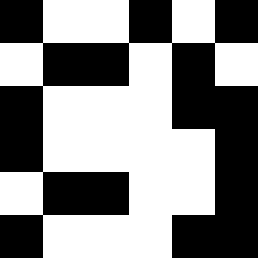[["black", "white", "white", "black", "white", "black"], ["white", "black", "black", "white", "black", "white"], ["black", "white", "white", "white", "black", "black"], ["black", "white", "white", "white", "white", "black"], ["white", "black", "black", "white", "white", "black"], ["black", "white", "white", "white", "black", "black"]]